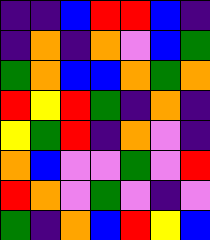[["indigo", "indigo", "blue", "red", "red", "blue", "indigo"], ["indigo", "orange", "indigo", "orange", "violet", "blue", "green"], ["green", "orange", "blue", "blue", "orange", "green", "orange"], ["red", "yellow", "red", "green", "indigo", "orange", "indigo"], ["yellow", "green", "red", "indigo", "orange", "violet", "indigo"], ["orange", "blue", "violet", "violet", "green", "violet", "red"], ["red", "orange", "violet", "green", "violet", "indigo", "violet"], ["green", "indigo", "orange", "blue", "red", "yellow", "blue"]]